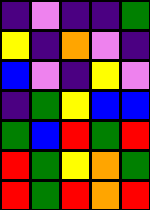[["indigo", "violet", "indigo", "indigo", "green"], ["yellow", "indigo", "orange", "violet", "indigo"], ["blue", "violet", "indigo", "yellow", "violet"], ["indigo", "green", "yellow", "blue", "blue"], ["green", "blue", "red", "green", "red"], ["red", "green", "yellow", "orange", "green"], ["red", "green", "red", "orange", "red"]]